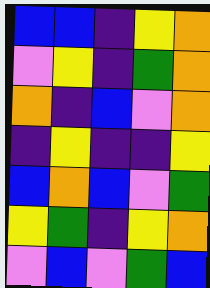[["blue", "blue", "indigo", "yellow", "orange"], ["violet", "yellow", "indigo", "green", "orange"], ["orange", "indigo", "blue", "violet", "orange"], ["indigo", "yellow", "indigo", "indigo", "yellow"], ["blue", "orange", "blue", "violet", "green"], ["yellow", "green", "indigo", "yellow", "orange"], ["violet", "blue", "violet", "green", "blue"]]